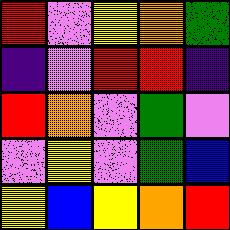[["red", "violet", "yellow", "orange", "green"], ["indigo", "violet", "red", "red", "indigo"], ["red", "orange", "violet", "green", "violet"], ["violet", "yellow", "violet", "green", "blue"], ["yellow", "blue", "yellow", "orange", "red"]]